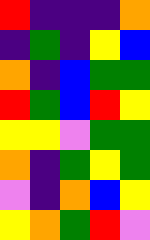[["red", "indigo", "indigo", "indigo", "orange"], ["indigo", "green", "indigo", "yellow", "blue"], ["orange", "indigo", "blue", "green", "green"], ["red", "green", "blue", "red", "yellow"], ["yellow", "yellow", "violet", "green", "green"], ["orange", "indigo", "green", "yellow", "green"], ["violet", "indigo", "orange", "blue", "yellow"], ["yellow", "orange", "green", "red", "violet"]]